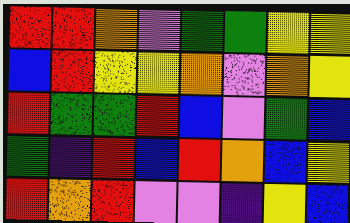[["red", "red", "orange", "violet", "green", "green", "yellow", "yellow"], ["blue", "red", "yellow", "yellow", "orange", "violet", "orange", "yellow"], ["red", "green", "green", "red", "blue", "violet", "green", "blue"], ["green", "indigo", "red", "blue", "red", "orange", "blue", "yellow"], ["red", "orange", "red", "violet", "violet", "indigo", "yellow", "blue"]]